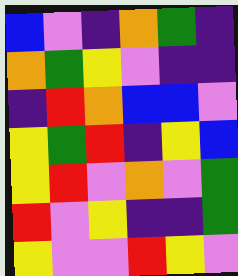[["blue", "violet", "indigo", "orange", "green", "indigo"], ["orange", "green", "yellow", "violet", "indigo", "indigo"], ["indigo", "red", "orange", "blue", "blue", "violet"], ["yellow", "green", "red", "indigo", "yellow", "blue"], ["yellow", "red", "violet", "orange", "violet", "green"], ["red", "violet", "yellow", "indigo", "indigo", "green"], ["yellow", "violet", "violet", "red", "yellow", "violet"]]